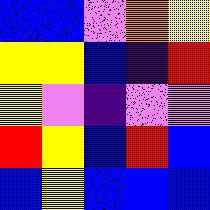[["blue", "blue", "violet", "orange", "yellow"], ["yellow", "yellow", "blue", "indigo", "red"], ["yellow", "violet", "indigo", "violet", "violet"], ["red", "yellow", "blue", "red", "blue"], ["blue", "yellow", "blue", "blue", "blue"]]